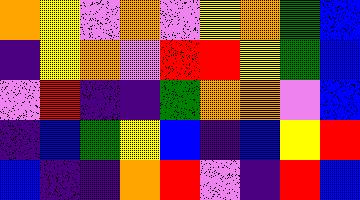[["orange", "yellow", "violet", "orange", "violet", "yellow", "orange", "green", "blue"], ["indigo", "yellow", "orange", "violet", "red", "red", "yellow", "green", "blue"], ["violet", "red", "indigo", "indigo", "green", "orange", "orange", "violet", "blue"], ["indigo", "blue", "green", "yellow", "blue", "indigo", "blue", "yellow", "red"], ["blue", "indigo", "indigo", "orange", "red", "violet", "indigo", "red", "blue"]]